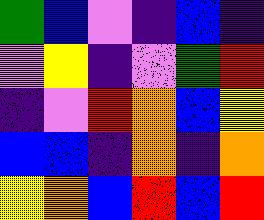[["green", "blue", "violet", "indigo", "blue", "indigo"], ["violet", "yellow", "indigo", "violet", "green", "red"], ["indigo", "violet", "red", "orange", "blue", "yellow"], ["blue", "blue", "indigo", "orange", "indigo", "orange"], ["yellow", "orange", "blue", "red", "blue", "red"]]